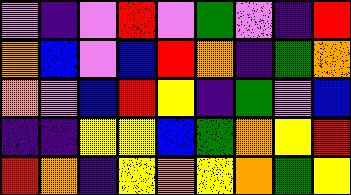[["violet", "indigo", "violet", "red", "violet", "green", "violet", "indigo", "red"], ["orange", "blue", "violet", "blue", "red", "orange", "indigo", "green", "orange"], ["orange", "violet", "blue", "red", "yellow", "indigo", "green", "violet", "blue"], ["indigo", "indigo", "yellow", "yellow", "blue", "green", "orange", "yellow", "red"], ["red", "orange", "indigo", "yellow", "orange", "yellow", "orange", "green", "yellow"]]